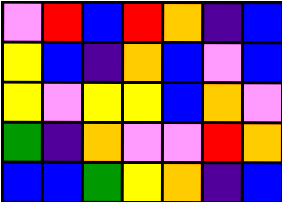[["violet", "red", "blue", "red", "orange", "indigo", "blue"], ["yellow", "blue", "indigo", "orange", "blue", "violet", "blue"], ["yellow", "violet", "yellow", "yellow", "blue", "orange", "violet"], ["green", "indigo", "orange", "violet", "violet", "red", "orange"], ["blue", "blue", "green", "yellow", "orange", "indigo", "blue"]]